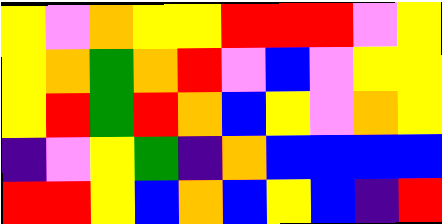[["yellow", "violet", "orange", "yellow", "yellow", "red", "red", "red", "violet", "yellow"], ["yellow", "orange", "green", "orange", "red", "violet", "blue", "violet", "yellow", "yellow"], ["yellow", "red", "green", "red", "orange", "blue", "yellow", "violet", "orange", "yellow"], ["indigo", "violet", "yellow", "green", "indigo", "orange", "blue", "blue", "blue", "blue"], ["red", "red", "yellow", "blue", "orange", "blue", "yellow", "blue", "indigo", "red"]]